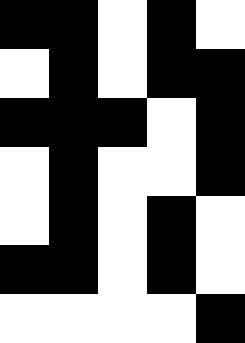[["black", "black", "white", "black", "white"], ["white", "black", "white", "black", "black"], ["black", "black", "black", "white", "black"], ["white", "black", "white", "white", "black"], ["white", "black", "white", "black", "white"], ["black", "black", "white", "black", "white"], ["white", "white", "white", "white", "black"]]